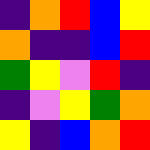[["indigo", "orange", "red", "blue", "yellow"], ["orange", "indigo", "indigo", "blue", "red"], ["green", "yellow", "violet", "red", "indigo"], ["indigo", "violet", "yellow", "green", "orange"], ["yellow", "indigo", "blue", "orange", "red"]]